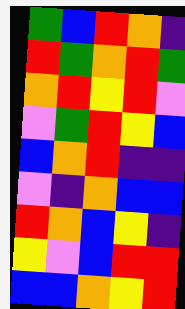[["green", "blue", "red", "orange", "indigo"], ["red", "green", "orange", "red", "green"], ["orange", "red", "yellow", "red", "violet"], ["violet", "green", "red", "yellow", "blue"], ["blue", "orange", "red", "indigo", "indigo"], ["violet", "indigo", "orange", "blue", "blue"], ["red", "orange", "blue", "yellow", "indigo"], ["yellow", "violet", "blue", "red", "red"], ["blue", "blue", "orange", "yellow", "red"]]